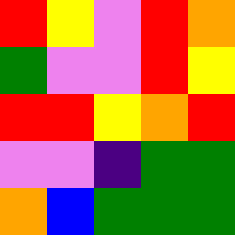[["red", "yellow", "violet", "red", "orange"], ["green", "violet", "violet", "red", "yellow"], ["red", "red", "yellow", "orange", "red"], ["violet", "violet", "indigo", "green", "green"], ["orange", "blue", "green", "green", "green"]]